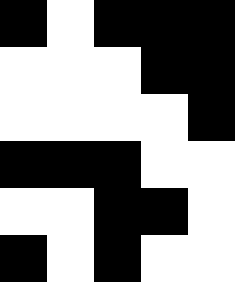[["black", "white", "black", "black", "black"], ["white", "white", "white", "black", "black"], ["white", "white", "white", "white", "black"], ["black", "black", "black", "white", "white"], ["white", "white", "black", "black", "white"], ["black", "white", "black", "white", "white"]]